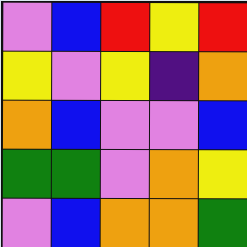[["violet", "blue", "red", "yellow", "red"], ["yellow", "violet", "yellow", "indigo", "orange"], ["orange", "blue", "violet", "violet", "blue"], ["green", "green", "violet", "orange", "yellow"], ["violet", "blue", "orange", "orange", "green"]]